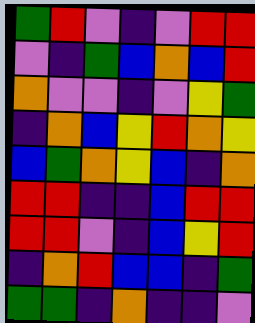[["green", "red", "violet", "indigo", "violet", "red", "red"], ["violet", "indigo", "green", "blue", "orange", "blue", "red"], ["orange", "violet", "violet", "indigo", "violet", "yellow", "green"], ["indigo", "orange", "blue", "yellow", "red", "orange", "yellow"], ["blue", "green", "orange", "yellow", "blue", "indigo", "orange"], ["red", "red", "indigo", "indigo", "blue", "red", "red"], ["red", "red", "violet", "indigo", "blue", "yellow", "red"], ["indigo", "orange", "red", "blue", "blue", "indigo", "green"], ["green", "green", "indigo", "orange", "indigo", "indigo", "violet"]]